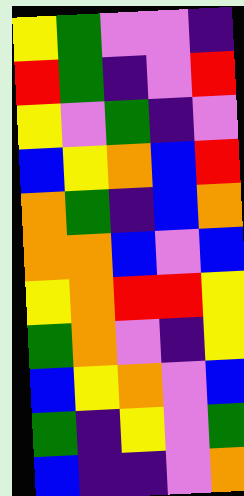[["yellow", "green", "violet", "violet", "indigo"], ["red", "green", "indigo", "violet", "red"], ["yellow", "violet", "green", "indigo", "violet"], ["blue", "yellow", "orange", "blue", "red"], ["orange", "green", "indigo", "blue", "orange"], ["orange", "orange", "blue", "violet", "blue"], ["yellow", "orange", "red", "red", "yellow"], ["green", "orange", "violet", "indigo", "yellow"], ["blue", "yellow", "orange", "violet", "blue"], ["green", "indigo", "yellow", "violet", "green"], ["blue", "indigo", "indigo", "violet", "orange"]]